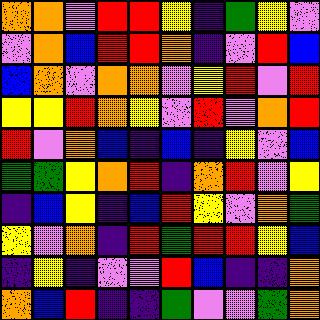[["orange", "orange", "violet", "red", "red", "yellow", "indigo", "green", "yellow", "violet"], ["violet", "orange", "blue", "red", "red", "orange", "indigo", "violet", "red", "blue"], ["blue", "orange", "violet", "orange", "orange", "violet", "yellow", "red", "violet", "red"], ["yellow", "yellow", "red", "orange", "yellow", "violet", "red", "violet", "orange", "red"], ["red", "violet", "orange", "blue", "indigo", "blue", "indigo", "yellow", "violet", "blue"], ["green", "green", "yellow", "orange", "red", "indigo", "orange", "red", "violet", "yellow"], ["indigo", "blue", "yellow", "indigo", "blue", "red", "yellow", "violet", "orange", "green"], ["yellow", "violet", "orange", "indigo", "red", "green", "red", "red", "yellow", "blue"], ["indigo", "yellow", "indigo", "violet", "violet", "red", "blue", "indigo", "indigo", "orange"], ["orange", "blue", "red", "indigo", "indigo", "green", "violet", "violet", "green", "orange"]]